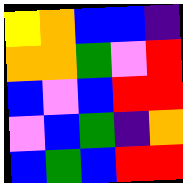[["yellow", "orange", "blue", "blue", "indigo"], ["orange", "orange", "green", "violet", "red"], ["blue", "violet", "blue", "red", "red"], ["violet", "blue", "green", "indigo", "orange"], ["blue", "green", "blue", "red", "red"]]